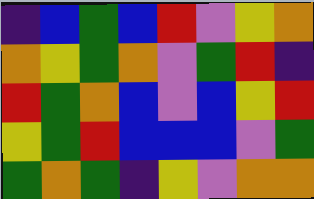[["indigo", "blue", "green", "blue", "red", "violet", "yellow", "orange"], ["orange", "yellow", "green", "orange", "violet", "green", "red", "indigo"], ["red", "green", "orange", "blue", "violet", "blue", "yellow", "red"], ["yellow", "green", "red", "blue", "blue", "blue", "violet", "green"], ["green", "orange", "green", "indigo", "yellow", "violet", "orange", "orange"]]